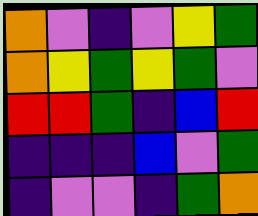[["orange", "violet", "indigo", "violet", "yellow", "green"], ["orange", "yellow", "green", "yellow", "green", "violet"], ["red", "red", "green", "indigo", "blue", "red"], ["indigo", "indigo", "indigo", "blue", "violet", "green"], ["indigo", "violet", "violet", "indigo", "green", "orange"]]